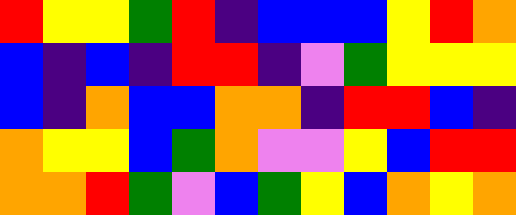[["red", "yellow", "yellow", "green", "red", "indigo", "blue", "blue", "blue", "yellow", "red", "orange"], ["blue", "indigo", "blue", "indigo", "red", "red", "indigo", "violet", "green", "yellow", "yellow", "yellow"], ["blue", "indigo", "orange", "blue", "blue", "orange", "orange", "indigo", "red", "red", "blue", "indigo"], ["orange", "yellow", "yellow", "blue", "green", "orange", "violet", "violet", "yellow", "blue", "red", "red"], ["orange", "orange", "red", "green", "violet", "blue", "green", "yellow", "blue", "orange", "yellow", "orange"]]